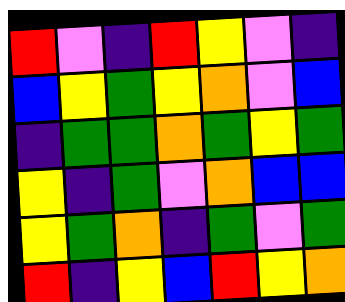[["red", "violet", "indigo", "red", "yellow", "violet", "indigo"], ["blue", "yellow", "green", "yellow", "orange", "violet", "blue"], ["indigo", "green", "green", "orange", "green", "yellow", "green"], ["yellow", "indigo", "green", "violet", "orange", "blue", "blue"], ["yellow", "green", "orange", "indigo", "green", "violet", "green"], ["red", "indigo", "yellow", "blue", "red", "yellow", "orange"]]